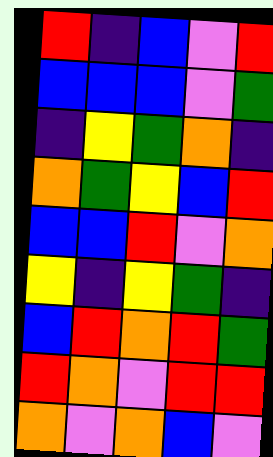[["red", "indigo", "blue", "violet", "red"], ["blue", "blue", "blue", "violet", "green"], ["indigo", "yellow", "green", "orange", "indigo"], ["orange", "green", "yellow", "blue", "red"], ["blue", "blue", "red", "violet", "orange"], ["yellow", "indigo", "yellow", "green", "indigo"], ["blue", "red", "orange", "red", "green"], ["red", "orange", "violet", "red", "red"], ["orange", "violet", "orange", "blue", "violet"]]